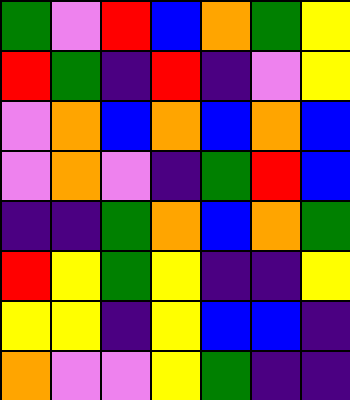[["green", "violet", "red", "blue", "orange", "green", "yellow"], ["red", "green", "indigo", "red", "indigo", "violet", "yellow"], ["violet", "orange", "blue", "orange", "blue", "orange", "blue"], ["violet", "orange", "violet", "indigo", "green", "red", "blue"], ["indigo", "indigo", "green", "orange", "blue", "orange", "green"], ["red", "yellow", "green", "yellow", "indigo", "indigo", "yellow"], ["yellow", "yellow", "indigo", "yellow", "blue", "blue", "indigo"], ["orange", "violet", "violet", "yellow", "green", "indigo", "indigo"]]